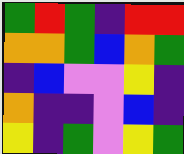[["green", "red", "green", "indigo", "red", "red"], ["orange", "orange", "green", "blue", "orange", "green"], ["indigo", "blue", "violet", "violet", "yellow", "indigo"], ["orange", "indigo", "indigo", "violet", "blue", "indigo"], ["yellow", "indigo", "green", "violet", "yellow", "green"]]